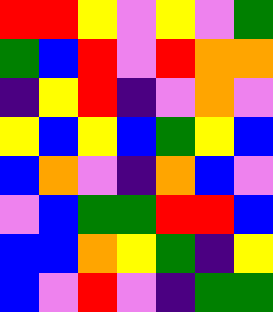[["red", "red", "yellow", "violet", "yellow", "violet", "green"], ["green", "blue", "red", "violet", "red", "orange", "orange"], ["indigo", "yellow", "red", "indigo", "violet", "orange", "violet"], ["yellow", "blue", "yellow", "blue", "green", "yellow", "blue"], ["blue", "orange", "violet", "indigo", "orange", "blue", "violet"], ["violet", "blue", "green", "green", "red", "red", "blue"], ["blue", "blue", "orange", "yellow", "green", "indigo", "yellow"], ["blue", "violet", "red", "violet", "indigo", "green", "green"]]